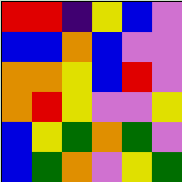[["red", "red", "indigo", "yellow", "blue", "violet"], ["blue", "blue", "orange", "blue", "violet", "violet"], ["orange", "orange", "yellow", "blue", "red", "violet"], ["orange", "red", "yellow", "violet", "violet", "yellow"], ["blue", "yellow", "green", "orange", "green", "violet"], ["blue", "green", "orange", "violet", "yellow", "green"]]